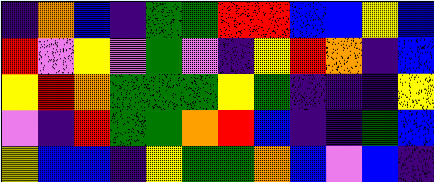[["indigo", "orange", "blue", "indigo", "green", "green", "red", "red", "blue", "blue", "yellow", "blue"], ["red", "violet", "yellow", "violet", "green", "violet", "indigo", "yellow", "red", "orange", "indigo", "blue"], ["yellow", "red", "orange", "green", "green", "green", "yellow", "green", "indigo", "indigo", "indigo", "yellow"], ["violet", "indigo", "red", "green", "green", "orange", "red", "blue", "indigo", "indigo", "green", "blue"], ["yellow", "blue", "blue", "indigo", "yellow", "green", "green", "orange", "blue", "violet", "blue", "indigo"]]